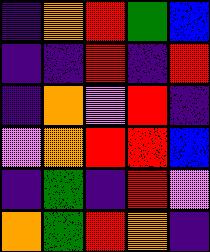[["indigo", "orange", "red", "green", "blue"], ["indigo", "indigo", "red", "indigo", "red"], ["indigo", "orange", "violet", "red", "indigo"], ["violet", "orange", "red", "red", "blue"], ["indigo", "green", "indigo", "red", "violet"], ["orange", "green", "red", "orange", "indigo"]]